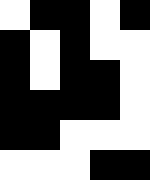[["white", "black", "black", "white", "black"], ["black", "white", "black", "white", "white"], ["black", "white", "black", "black", "white"], ["black", "black", "black", "black", "white"], ["black", "black", "white", "white", "white"], ["white", "white", "white", "black", "black"]]